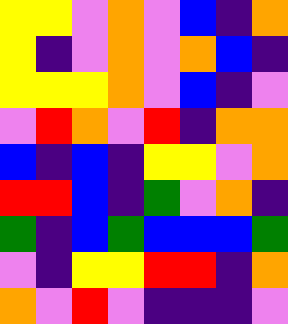[["yellow", "yellow", "violet", "orange", "violet", "blue", "indigo", "orange"], ["yellow", "indigo", "violet", "orange", "violet", "orange", "blue", "indigo"], ["yellow", "yellow", "yellow", "orange", "violet", "blue", "indigo", "violet"], ["violet", "red", "orange", "violet", "red", "indigo", "orange", "orange"], ["blue", "indigo", "blue", "indigo", "yellow", "yellow", "violet", "orange"], ["red", "red", "blue", "indigo", "green", "violet", "orange", "indigo"], ["green", "indigo", "blue", "green", "blue", "blue", "blue", "green"], ["violet", "indigo", "yellow", "yellow", "red", "red", "indigo", "orange"], ["orange", "violet", "red", "violet", "indigo", "indigo", "indigo", "violet"]]